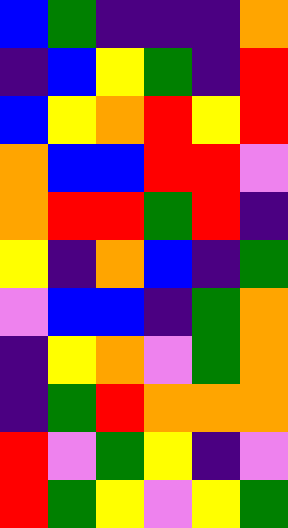[["blue", "green", "indigo", "indigo", "indigo", "orange"], ["indigo", "blue", "yellow", "green", "indigo", "red"], ["blue", "yellow", "orange", "red", "yellow", "red"], ["orange", "blue", "blue", "red", "red", "violet"], ["orange", "red", "red", "green", "red", "indigo"], ["yellow", "indigo", "orange", "blue", "indigo", "green"], ["violet", "blue", "blue", "indigo", "green", "orange"], ["indigo", "yellow", "orange", "violet", "green", "orange"], ["indigo", "green", "red", "orange", "orange", "orange"], ["red", "violet", "green", "yellow", "indigo", "violet"], ["red", "green", "yellow", "violet", "yellow", "green"]]